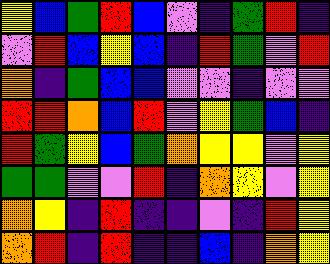[["yellow", "blue", "green", "red", "blue", "violet", "indigo", "green", "red", "indigo"], ["violet", "red", "blue", "yellow", "blue", "indigo", "red", "green", "violet", "red"], ["orange", "indigo", "green", "blue", "blue", "violet", "violet", "indigo", "violet", "violet"], ["red", "red", "orange", "blue", "red", "violet", "yellow", "green", "blue", "indigo"], ["red", "green", "yellow", "blue", "green", "orange", "yellow", "yellow", "violet", "yellow"], ["green", "green", "violet", "violet", "red", "indigo", "orange", "yellow", "violet", "yellow"], ["orange", "yellow", "indigo", "red", "indigo", "indigo", "violet", "indigo", "red", "yellow"], ["orange", "red", "indigo", "red", "indigo", "indigo", "blue", "indigo", "orange", "yellow"]]